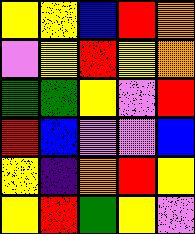[["yellow", "yellow", "blue", "red", "orange"], ["violet", "yellow", "red", "yellow", "orange"], ["green", "green", "yellow", "violet", "red"], ["red", "blue", "violet", "violet", "blue"], ["yellow", "indigo", "orange", "red", "yellow"], ["yellow", "red", "green", "yellow", "violet"]]